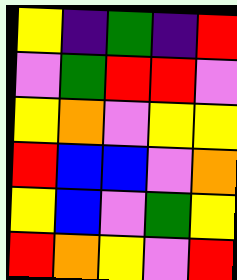[["yellow", "indigo", "green", "indigo", "red"], ["violet", "green", "red", "red", "violet"], ["yellow", "orange", "violet", "yellow", "yellow"], ["red", "blue", "blue", "violet", "orange"], ["yellow", "blue", "violet", "green", "yellow"], ["red", "orange", "yellow", "violet", "red"]]